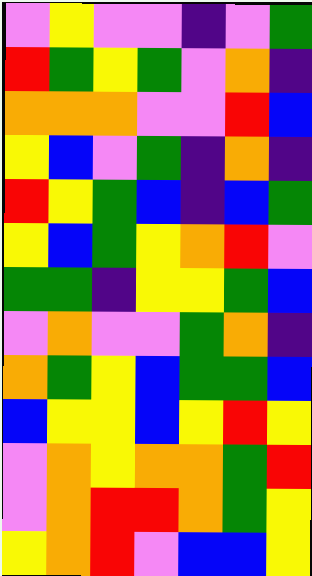[["violet", "yellow", "violet", "violet", "indigo", "violet", "green"], ["red", "green", "yellow", "green", "violet", "orange", "indigo"], ["orange", "orange", "orange", "violet", "violet", "red", "blue"], ["yellow", "blue", "violet", "green", "indigo", "orange", "indigo"], ["red", "yellow", "green", "blue", "indigo", "blue", "green"], ["yellow", "blue", "green", "yellow", "orange", "red", "violet"], ["green", "green", "indigo", "yellow", "yellow", "green", "blue"], ["violet", "orange", "violet", "violet", "green", "orange", "indigo"], ["orange", "green", "yellow", "blue", "green", "green", "blue"], ["blue", "yellow", "yellow", "blue", "yellow", "red", "yellow"], ["violet", "orange", "yellow", "orange", "orange", "green", "red"], ["violet", "orange", "red", "red", "orange", "green", "yellow"], ["yellow", "orange", "red", "violet", "blue", "blue", "yellow"]]